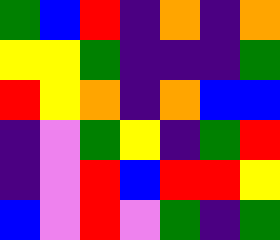[["green", "blue", "red", "indigo", "orange", "indigo", "orange"], ["yellow", "yellow", "green", "indigo", "indigo", "indigo", "green"], ["red", "yellow", "orange", "indigo", "orange", "blue", "blue"], ["indigo", "violet", "green", "yellow", "indigo", "green", "red"], ["indigo", "violet", "red", "blue", "red", "red", "yellow"], ["blue", "violet", "red", "violet", "green", "indigo", "green"]]